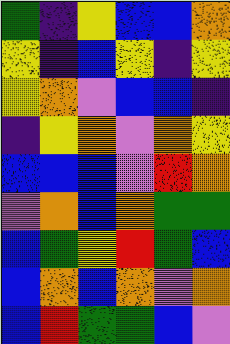[["green", "indigo", "yellow", "blue", "blue", "orange"], ["yellow", "indigo", "blue", "yellow", "indigo", "yellow"], ["yellow", "orange", "violet", "blue", "blue", "indigo"], ["indigo", "yellow", "orange", "violet", "orange", "yellow"], ["blue", "blue", "blue", "violet", "red", "orange"], ["violet", "orange", "blue", "orange", "green", "green"], ["blue", "green", "yellow", "red", "green", "blue"], ["blue", "orange", "blue", "orange", "violet", "orange"], ["blue", "red", "green", "green", "blue", "violet"]]